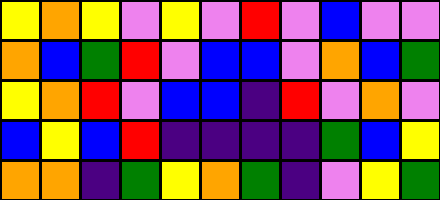[["yellow", "orange", "yellow", "violet", "yellow", "violet", "red", "violet", "blue", "violet", "violet"], ["orange", "blue", "green", "red", "violet", "blue", "blue", "violet", "orange", "blue", "green"], ["yellow", "orange", "red", "violet", "blue", "blue", "indigo", "red", "violet", "orange", "violet"], ["blue", "yellow", "blue", "red", "indigo", "indigo", "indigo", "indigo", "green", "blue", "yellow"], ["orange", "orange", "indigo", "green", "yellow", "orange", "green", "indigo", "violet", "yellow", "green"]]